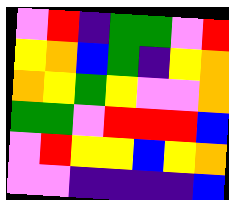[["violet", "red", "indigo", "green", "green", "violet", "red"], ["yellow", "orange", "blue", "green", "indigo", "yellow", "orange"], ["orange", "yellow", "green", "yellow", "violet", "violet", "orange"], ["green", "green", "violet", "red", "red", "red", "blue"], ["violet", "red", "yellow", "yellow", "blue", "yellow", "orange"], ["violet", "violet", "indigo", "indigo", "indigo", "indigo", "blue"]]